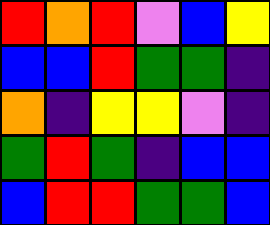[["red", "orange", "red", "violet", "blue", "yellow"], ["blue", "blue", "red", "green", "green", "indigo"], ["orange", "indigo", "yellow", "yellow", "violet", "indigo"], ["green", "red", "green", "indigo", "blue", "blue"], ["blue", "red", "red", "green", "green", "blue"]]